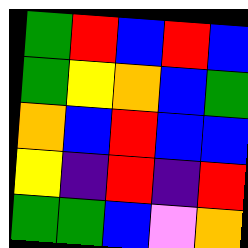[["green", "red", "blue", "red", "blue"], ["green", "yellow", "orange", "blue", "green"], ["orange", "blue", "red", "blue", "blue"], ["yellow", "indigo", "red", "indigo", "red"], ["green", "green", "blue", "violet", "orange"]]